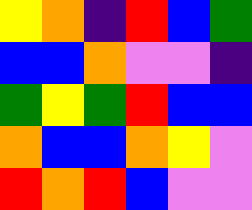[["yellow", "orange", "indigo", "red", "blue", "green"], ["blue", "blue", "orange", "violet", "violet", "indigo"], ["green", "yellow", "green", "red", "blue", "blue"], ["orange", "blue", "blue", "orange", "yellow", "violet"], ["red", "orange", "red", "blue", "violet", "violet"]]